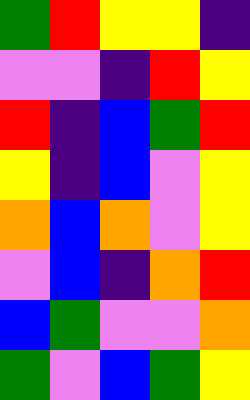[["green", "red", "yellow", "yellow", "indigo"], ["violet", "violet", "indigo", "red", "yellow"], ["red", "indigo", "blue", "green", "red"], ["yellow", "indigo", "blue", "violet", "yellow"], ["orange", "blue", "orange", "violet", "yellow"], ["violet", "blue", "indigo", "orange", "red"], ["blue", "green", "violet", "violet", "orange"], ["green", "violet", "blue", "green", "yellow"]]